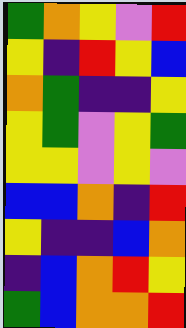[["green", "orange", "yellow", "violet", "red"], ["yellow", "indigo", "red", "yellow", "blue"], ["orange", "green", "indigo", "indigo", "yellow"], ["yellow", "green", "violet", "yellow", "green"], ["yellow", "yellow", "violet", "yellow", "violet"], ["blue", "blue", "orange", "indigo", "red"], ["yellow", "indigo", "indigo", "blue", "orange"], ["indigo", "blue", "orange", "red", "yellow"], ["green", "blue", "orange", "orange", "red"]]